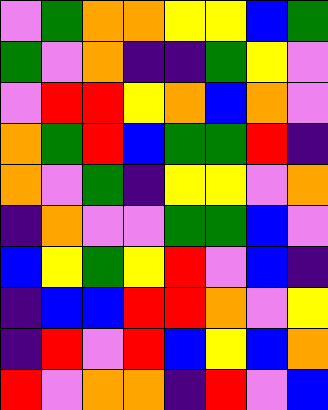[["violet", "green", "orange", "orange", "yellow", "yellow", "blue", "green"], ["green", "violet", "orange", "indigo", "indigo", "green", "yellow", "violet"], ["violet", "red", "red", "yellow", "orange", "blue", "orange", "violet"], ["orange", "green", "red", "blue", "green", "green", "red", "indigo"], ["orange", "violet", "green", "indigo", "yellow", "yellow", "violet", "orange"], ["indigo", "orange", "violet", "violet", "green", "green", "blue", "violet"], ["blue", "yellow", "green", "yellow", "red", "violet", "blue", "indigo"], ["indigo", "blue", "blue", "red", "red", "orange", "violet", "yellow"], ["indigo", "red", "violet", "red", "blue", "yellow", "blue", "orange"], ["red", "violet", "orange", "orange", "indigo", "red", "violet", "blue"]]